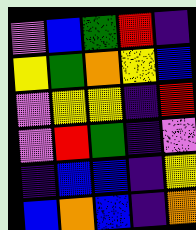[["violet", "blue", "green", "red", "indigo"], ["yellow", "green", "orange", "yellow", "blue"], ["violet", "yellow", "yellow", "indigo", "red"], ["violet", "red", "green", "indigo", "violet"], ["indigo", "blue", "blue", "indigo", "yellow"], ["blue", "orange", "blue", "indigo", "orange"]]